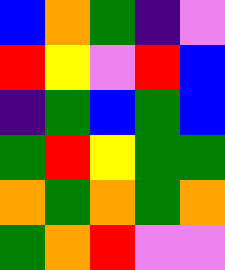[["blue", "orange", "green", "indigo", "violet"], ["red", "yellow", "violet", "red", "blue"], ["indigo", "green", "blue", "green", "blue"], ["green", "red", "yellow", "green", "green"], ["orange", "green", "orange", "green", "orange"], ["green", "orange", "red", "violet", "violet"]]